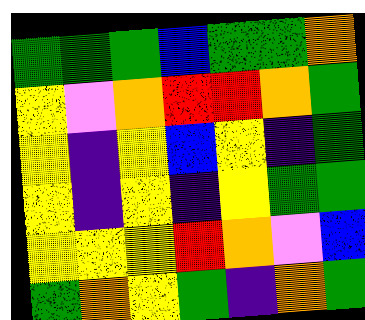[["green", "green", "green", "blue", "green", "green", "orange"], ["yellow", "violet", "orange", "red", "red", "orange", "green"], ["yellow", "indigo", "yellow", "blue", "yellow", "indigo", "green"], ["yellow", "indigo", "yellow", "indigo", "yellow", "green", "green"], ["yellow", "yellow", "yellow", "red", "orange", "violet", "blue"], ["green", "orange", "yellow", "green", "indigo", "orange", "green"]]